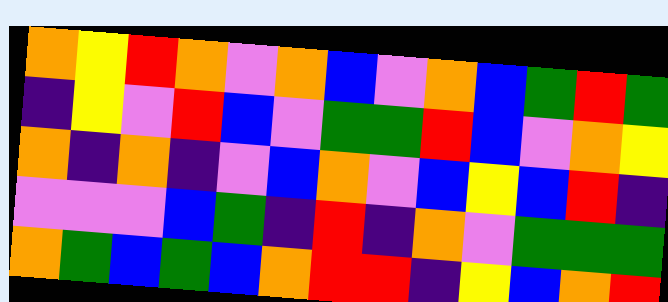[["orange", "yellow", "red", "orange", "violet", "orange", "blue", "violet", "orange", "blue", "green", "red", "green"], ["indigo", "yellow", "violet", "red", "blue", "violet", "green", "green", "red", "blue", "violet", "orange", "yellow"], ["orange", "indigo", "orange", "indigo", "violet", "blue", "orange", "violet", "blue", "yellow", "blue", "red", "indigo"], ["violet", "violet", "violet", "blue", "green", "indigo", "red", "indigo", "orange", "violet", "green", "green", "green"], ["orange", "green", "blue", "green", "blue", "orange", "red", "red", "indigo", "yellow", "blue", "orange", "red"]]